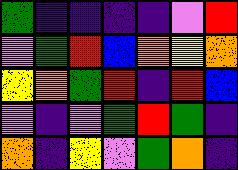[["green", "indigo", "indigo", "indigo", "indigo", "violet", "red"], ["violet", "green", "red", "blue", "orange", "yellow", "orange"], ["yellow", "orange", "green", "red", "indigo", "red", "blue"], ["violet", "indigo", "violet", "green", "red", "green", "indigo"], ["orange", "indigo", "yellow", "violet", "green", "orange", "indigo"]]